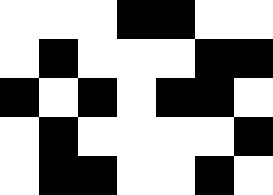[["white", "white", "white", "black", "black", "white", "white"], ["white", "black", "white", "white", "white", "black", "black"], ["black", "white", "black", "white", "black", "black", "white"], ["white", "black", "white", "white", "white", "white", "black"], ["white", "black", "black", "white", "white", "black", "white"]]